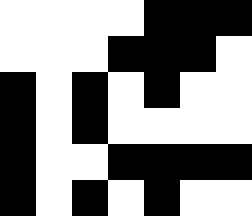[["white", "white", "white", "white", "black", "black", "black"], ["white", "white", "white", "black", "black", "black", "white"], ["black", "white", "black", "white", "black", "white", "white"], ["black", "white", "black", "white", "white", "white", "white"], ["black", "white", "white", "black", "black", "black", "black"], ["black", "white", "black", "white", "black", "white", "white"]]